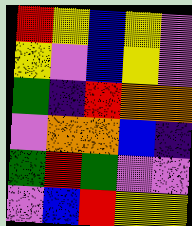[["red", "yellow", "blue", "yellow", "violet"], ["yellow", "violet", "blue", "yellow", "violet"], ["green", "indigo", "red", "orange", "orange"], ["violet", "orange", "orange", "blue", "indigo"], ["green", "red", "green", "violet", "violet"], ["violet", "blue", "red", "yellow", "yellow"]]